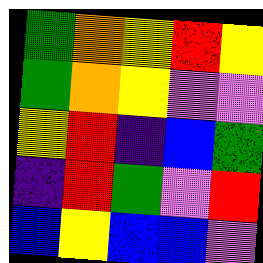[["green", "orange", "yellow", "red", "yellow"], ["green", "orange", "yellow", "violet", "violet"], ["yellow", "red", "indigo", "blue", "green"], ["indigo", "red", "green", "violet", "red"], ["blue", "yellow", "blue", "blue", "violet"]]